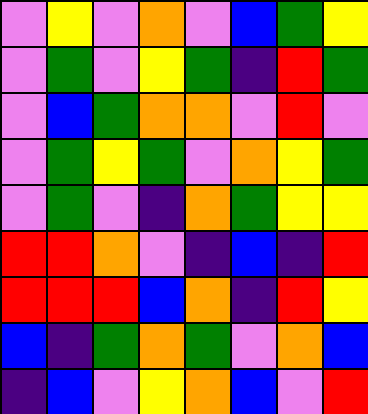[["violet", "yellow", "violet", "orange", "violet", "blue", "green", "yellow"], ["violet", "green", "violet", "yellow", "green", "indigo", "red", "green"], ["violet", "blue", "green", "orange", "orange", "violet", "red", "violet"], ["violet", "green", "yellow", "green", "violet", "orange", "yellow", "green"], ["violet", "green", "violet", "indigo", "orange", "green", "yellow", "yellow"], ["red", "red", "orange", "violet", "indigo", "blue", "indigo", "red"], ["red", "red", "red", "blue", "orange", "indigo", "red", "yellow"], ["blue", "indigo", "green", "orange", "green", "violet", "orange", "blue"], ["indigo", "blue", "violet", "yellow", "orange", "blue", "violet", "red"]]